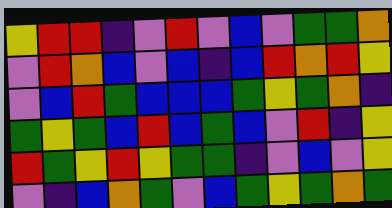[["yellow", "red", "red", "indigo", "violet", "red", "violet", "blue", "violet", "green", "green", "orange"], ["violet", "red", "orange", "blue", "violet", "blue", "indigo", "blue", "red", "orange", "red", "yellow"], ["violet", "blue", "red", "green", "blue", "blue", "blue", "green", "yellow", "green", "orange", "indigo"], ["green", "yellow", "green", "blue", "red", "blue", "green", "blue", "violet", "red", "indigo", "yellow"], ["red", "green", "yellow", "red", "yellow", "green", "green", "indigo", "violet", "blue", "violet", "yellow"], ["violet", "indigo", "blue", "orange", "green", "violet", "blue", "green", "yellow", "green", "orange", "green"]]